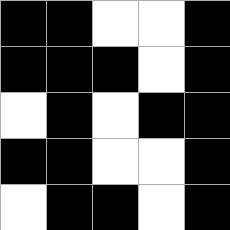[["black", "black", "white", "white", "black"], ["black", "black", "black", "white", "black"], ["white", "black", "white", "black", "black"], ["black", "black", "white", "white", "black"], ["white", "black", "black", "white", "black"]]